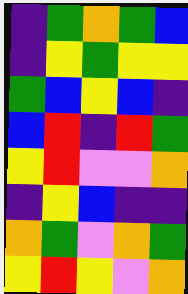[["indigo", "green", "orange", "green", "blue"], ["indigo", "yellow", "green", "yellow", "yellow"], ["green", "blue", "yellow", "blue", "indigo"], ["blue", "red", "indigo", "red", "green"], ["yellow", "red", "violet", "violet", "orange"], ["indigo", "yellow", "blue", "indigo", "indigo"], ["orange", "green", "violet", "orange", "green"], ["yellow", "red", "yellow", "violet", "orange"]]